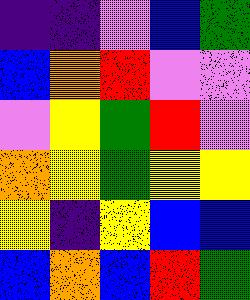[["indigo", "indigo", "violet", "blue", "green"], ["blue", "orange", "red", "violet", "violet"], ["violet", "yellow", "green", "red", "violet"], ["orange", "yellow", "green", "yellow", "yellow"], ["yellow", "indigo", "yellow", "blue", "blue"], ["blue", "orange", "blue", "red", "green"]]